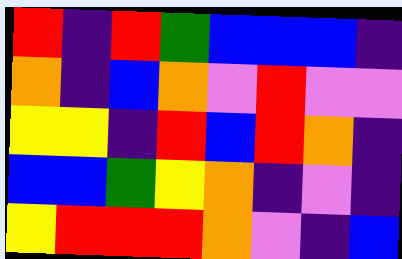[["red", "indigo", "red", "green", "blue", "blue", "blue", "indigo"], ["orange", "indigo", "blue", "orange", "violet", "red", "violet", "violet"], ["yellow", "yellow", "indigo", "red", "blue", "red", "orange", "indigo"], ["blue", "blue", "green", "yellow", "orange", "indigo", "violet", "indigo"], ["yellow", "red", "red", "red", "orange", "violet", "indigo", "blue"]]